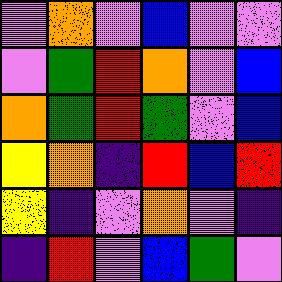[["violet", "orange", "violet", "blue", "violet", "violet"], ["violet", "green", "red", "orange", "violet", "blue"], ["orange", "green", "red", "green", "violet", "blue"], ["yellow", "orange", "indigo", "red", "blue", "red"], ["yellow", "indigo", "violet", "orange", "violet", "indigo"], ["indigo", "red", "violet", "blue", "green", "violet"]]